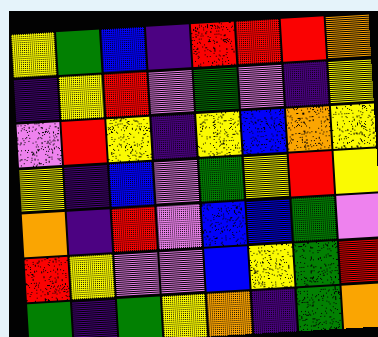[["yellow", "green", "blue", "indigo", "red", "red", "red", "orange"], ["indigo", "yellow", "red", "violet", "green", "violet", "indigo", "yellow"], ["violet", "red", "yellow", "indigo", "yellow", "blue", "orange", "yellow"], ["yellow", "indigo", "blue", "violet", "green", "yellow", "red", "yellow"], ["orange", "indigo", "red", "violet", "blue", "blue", "green", "violet"], ["red", "yellow", "violet", "violet", "blue", "yellow", "green", "red"], ["green", "indigo", "green", "yellow", "orange", "indigo", "green", "orange"]]